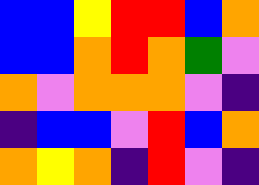[["blue", "blue", "yellow", "red", "red", "blue", "orange"], ["blue", "blue", "orange", "red", "orange", "green", "violet"], ["orange", "violet", "orange", "orange", "orange", "violet", "indigo"], ["indigo", "blue", "blue", "violet", "red", "blue", "orange"], ["orange", "yellow", "orange", "indigo", "red", "violet", "indigo"]]